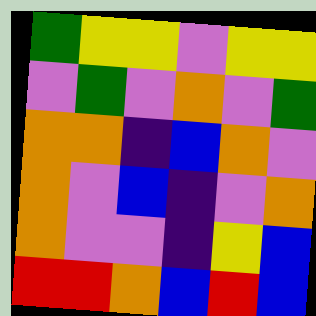[["green", "yellow", "yellow", "violet", "yellow", "yellow"], ["violet", "green", "violet", "orange", "violet", "green"], ["orange", "orange", "indigo", "blue", "orange", "violet"], ["orange", "violet", "blue", "indigo", "violet", "orange"], ["orange", "violet", "violet", "indigo", "yellow", "blue"], ["red", "red", "orange", "blue", "red", "blue"]]